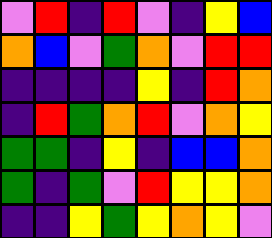[["violet", "red", "indigo", "red", "violet", "indigo", "yellow", "blue"], ["orange", "blue", "violet", "green", "orange", "violet", "red", "red"], ["indigo", "indigo", "indigo", "indigo", "yellow", "indigo", "red", "orange"], ["indigo", "red", "green", "orange", "red", "violet", "orange", "yellow"], ["green", "green", "indigo", "yellow", "indigo", "blue", "blue", "orange"], ["green", "indigo", "green", "violet", "red", "yellow", "yellow", "orange"], ["indigo", "indigo", "yellow", "green", "yellow", "orange", "yellow", "violet"]]